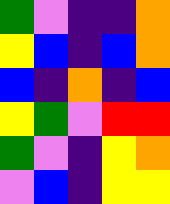[["green", "violet", "indigo", "indigo", "orange"], ["yellow", "blue", "indigo", "blue", "orange"], ["blue", "indigo", "orange", "indigo", "blue"], ["yellow", "green", "violet", "red", "red"], ["green", "violet", "indigo", "yellow", "orange"], ["violet", "blue", "indigo", "yellow", "yellow"]]